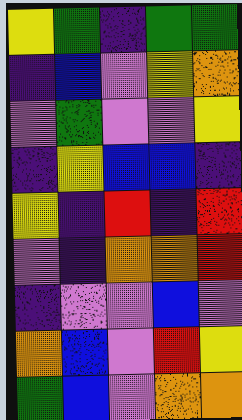[["yellow", "green", "indigo", "green", "green"], ["indigo", "blue", "violet", "yellow", "orange"], ["violet", "green", "violet", "violet", "yellow"], ["indigo", "yellow", "blue", "blue", "indigo"], ["yellow", "indigo", "red", "indigo", "red"], ["violet", "indigo", "orange", "orange", "red"], ["indigo", "violet", "violet", "blue", "violet"], ["orange", "blue", "violet", "red", "yellow"], ["green", "blue", "violet", "orange", "orange"]]